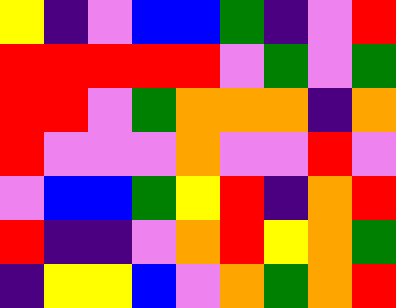[["yellow", "indigo", "violet", "blue", "blue", "green", "indigo", "violet", "red"], ["red", "red", "red", "red", "red", "violet", "green", "violet", "green"], ["red", "red", "violet", "green", "orange", "orange", "orange", "indigo", "orange"], ["red", "violet", "violet", "violet", "orange", "violet", "violet", "red", "violet"], ["violet", "blue", "blue", "green", "yellow", "red", "indigo", "orange", "red"], ["red", "indigo", "indigo", "violet", "orange", "red", "yellow", "orange", "green"], ["indigo", "yellow", "yellow", "blue", "violet", "orange", "green", "orange", "red"]]